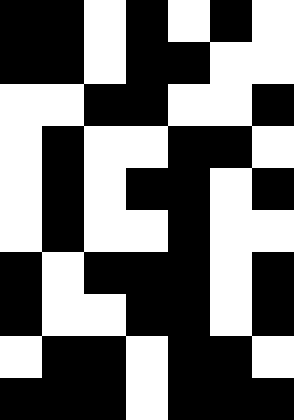[["black", "black", "white", "black", "white", "black", "white"], ["black", "black", "white", "black", "black", "white", "white"], ["white", "white", "black", "black", "white", "white", "black"], ["white", "black", "white", "white", "black", "black", "white"], ["white", "black", "white", "black", "black", "white", "black"], ["white", "black", "white", "white", "black", "white", "white"], ["black", "white", "black", "black", "black", "white", "black"], ["black", "white", "white", "black", "black", "white", "black"], ["white", "black", "black", "white", "black", "black", "white"], ["black", "black", "black", "white", "black", "black", "black"]]